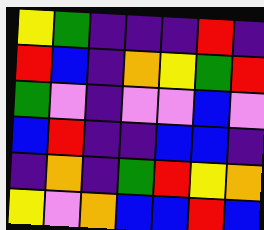[["yellow", "green", "indigo", "indigo", "indigo", "red", "indigo"], ["red", "blue", "indigo", "orange", "yellow", "green", "red"], ["green", "violet", "indigo", "violet", "violet", "blue", "violet"], ["blue", "red", "indigo", "indigo", "blue", "blue", "indigo"], ["indigo", "orange", "indigo", "green", "red", "yellow", "orange"], ["yellow", "violet", "orange", "blue", "blue", "red", "blue"]]